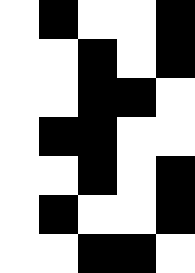[["white", "black", "white", "white", "black"], ["white", "white", "black", "white", "black"], ["white", "white", "black", "black", "white"], ["white", "black", "black", "white", "white"], ["white", "white", "black", "white", "black"], ["white", "black", "white", "white", "black"], ["white", "white", "black", "black", "white"]]